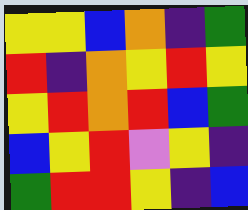[["yellow", "yellow", "blue", "orange", "indigo", "green"], ["red", "indigo", "orange", "yellow", "red", "yellow"], ["yellow", "red", "orange", "red", "blue", "green"], ["blue", "yellow", "red", "violet", "yellow", "indigo"], ["green", "red", "red", "yellow", "indigo", "blue"]]